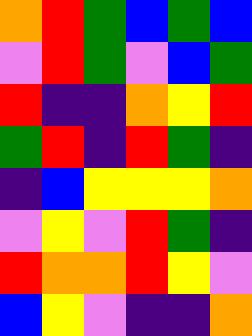[["orange", "red", "green", "blue", "green", "blue"], ["violet", "red", "green", "violet", "blue", "green"], ["red", "indigo", "indigo", "orange", "yellow", "red"], ["green", "red", "indigo", "red", "green", "indigo"], ["indigo", "blue", "yellow", "yellow", "yellow", "orange"], ["violet", "yellow", "violet", "red", "green", "indigo"], ["red", "orange", "orange", "red", "yellow", "violet"], ["blue", "yellow", "violet", "indigo", "indigo", "orange"]]